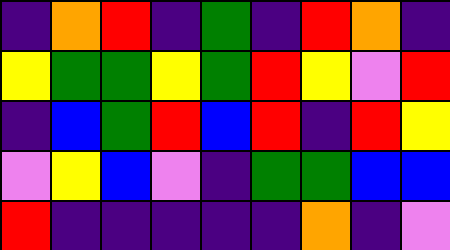[["indigo", "orange", "red", "indigo", "green", "indigo", "red", "orange", "indigo"], ["yellow", "green", "green", "yellow", "green", "red", "yellow", "violet", "red"], ["indigo", "blue", "green", "red", "blue", "red", "indigo", "red", "yellow"], ["violet", "yellow", "blue", "violet", "indigo", "green", "green", "blue", "blue"], ["red", "indigo", "indigo", "indigo", "indigo", "indigo", "orange", "indigo", "violet"]]